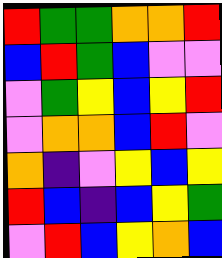[["red", "green", "green", "orange", "orange", "red"], ["blue", "red", "green", "blue", "violet", "violet"], ["violet", "green", "yellow", "blue", "yellow", "red"], ["violet", "orange", "orange", "blue", "red", "violet"], ["orange", "indigo", "violet", "yellow", "blue", "yellow"], ["red", "blue", "indigo", "blue", "yellow", "green"], ["violet", "red", "blue", "yellow", "orange", "blue"]]